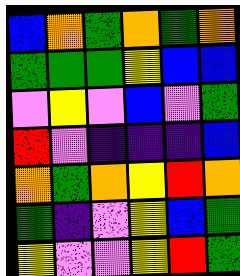[["blue", "orange", "green", "orange", "green", "orange"], ["green", "green", "green", "yellow", "blue", "blue"], ["violet", "yellow", "violet", "blue", "violet", "green"], ["red", "violet", "indigo", "indigo", "indigo", "blue"], ["orange", "green", "orange", "yellow", "red", "orange"], ["green", "indigo", "violet", "yellow", "blue", "green"], ["yellow", "violet", "violet", "yellow", "red", "green"]]